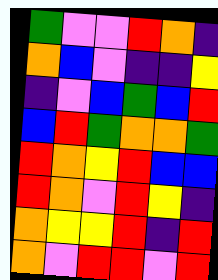[["green", "violet", "violet", "red", "orange", "indigo"], ["orange", "blue", "violet", "indigo", "indigo", "yellow"], ["indigo", "violet", "blue", "green", "blue", "red"], ["blue", "red", "green", "orange", "orange", "green"], ["red", "orange", "yellow", "red", "blue", "blue"], ["red", "orange", "violet", "red", "yellow", "indigo"], ["orange", "yellow", "yellow", "red", "indigo", "red"], ["orange", "violet", "red", "red", "violet", "red"]]